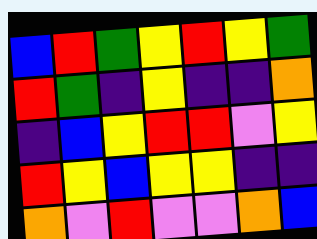[["blue", "red", "green", "yellow", "red", "yellow", "green"], ["red", "green", "indigo", "yellow", "indigo", "indigo", "orange"], ["indigo", "blue", "yellow", "red", "red", "violet", "yellow"], ["red", "yellow", "blue", "yellow", "yellow", "indigo", "indigo"], ["orange", "violet", "red", "violet", "violet", "orange", "blue"]]